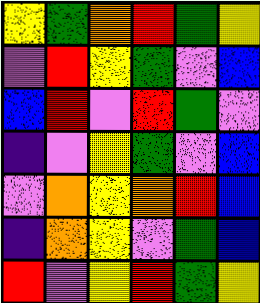[["yellow", "green", "orange", "red", "green", "yellow"], ["violet", "red", "yellow", "green", "violet", "blue"], ["blue", "red", "violet", "red", "green", "violet"], ["indigo", "violet", "yellow", "green", "violet", "blue"], ["violet", "orange", "yellow", "orange", "red", "blue"], ["indigo", "orange", "yellow", "violet", "green", "blue"], ["red", "violet", "yellow", "red", "green", "yellow"]]